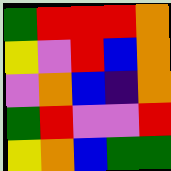[["green", "red", "red", "red", "orange"], ["yellow", "violet", "red", "blue", "orange"], ["violet", "orange", "blue", "indigo", "orange"], ["green", "red", "violet", "violet", "red"], ["yellow", "orange", "blue", "green", "green"]]